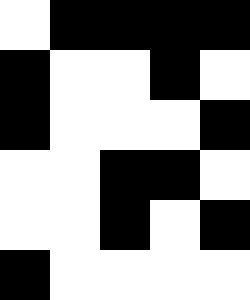[["white", "black", "black", "black", "black"], ["black", "white", "white", "black", "white"], ["black", "white", "white", "white", "black"], ["white", "white", "black", "black", "white"], ["white", "white", "black", "white", "black"], ["black", "white", "white", "white", "white"]]